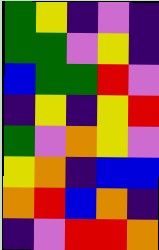[["green", "yellow", "indigo", "violet", "indigo"], ["green", "green", "violet", "yellow", "indigo"], ["blue", "green", "green", "red", "violet"], ["indigo", "yellow", "indigo", "yellow", "red"], ["green", "violet", "orange", "yellow", "violet"], ["yellow", "orange", "indigo", "blue", "blue"], ["orange", "red", "blue", "orange", "indigo"], ["indigo", "violet", "red", "red", "orange"]]